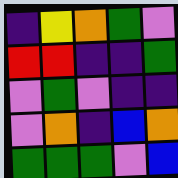[["indigo", "yellow", "orange", "green", "violet"], ["red", "red", "indigo", "indigo", "green"], ["violet", "green", "violet", "indigo", "indigo"], ["violet", "orange", "indigo", "blue", "orange"], ["green", "green", "green", "violet", "blue"]]